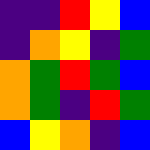[["indigo", "indigo", "red", "yellow", "blue"], ["indigo", "orange", "yellow", "indigo", "green"], ["orange", "green", "red", "green", "blue"], ["orange", "green", "indigo", "red", "green"], ["blue", "yellow", "orange", "indigo", "blue"]]